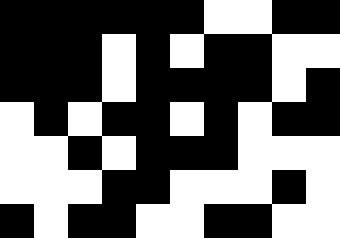[["black", "black", "black", "black", "black", "black", "white", "white", "black", "black"], ["black", "black", "black", "white", "black", "white", "black", "black", "white", "white"], ["black", "black", "black", "white", "black", "black", "black", "black", "white", "black"], ["white", "black", "white", "black", "black", "white", "black", "white", "black", "black"], ["white", "white", "black", "white", "black", "black", "black", "white", "white", "white"], ["white", "white", "white", "black", "black", "white", "white", "white", "black", "white"], ["black", "white", "black", "black", "white", "white", "black", "black", "white", "white"]]